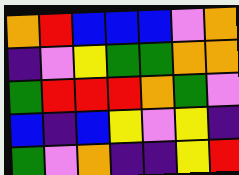[["orange", "red", "blue", "blue", "blue", "violet", "orange"], ["indigo", "violet", "yellow", "green", "green", "orange", "orange"], ["green", "red", "red", "red", "orange", "green", "violet"], ["blue", "indigo", "blue", "yellow", "violet", "yellow", "indigo"], ["green", "violet", "orange", "indigo", "indigo", "yellow", "red"]]